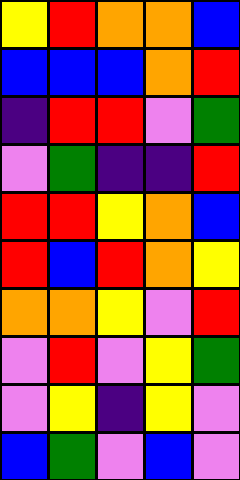[["yellow", "red", "orange", "orange", "blue"], ["blue", "blue", "blue", "orange", "red"], ["indigo", "red", "red", "violet", "green"], ["violet", "green", "indigo", "indigo", "red"], ["red", "red", "yellow", "orange", "blue"], ["red", "blue", "red", "orange", "yellow"], ["orange", "orange", "yellow", "violet", "red"], ["violet", "red", "violet", "yellow", "green"], ["violet", "yellow", "indigo", "yellow", "violet"], ["blue", "green", "violet", "blue", "violet"]]